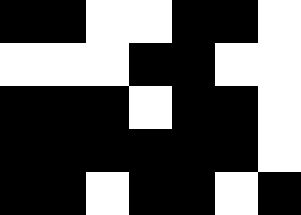[["black", "black", "white", "white", "black", "black", "white"], ["white", "white", "white", "black", "black", "white", "white"], ["black", "black", "black", "white", "black", "black", "white"], ["black", "black", "black", "black", "black", "black", "white"], ["black", "black", "white", "black", "black", "white", "black"]]